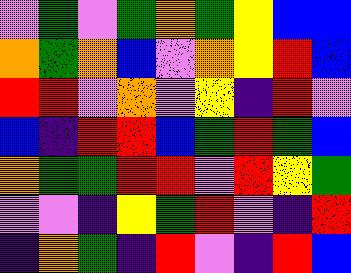[["violet", "green", "violet", "green", "orange", "green", "yellow", "blue", "blue"], ["orange", "green", "orange", "blue", "violet", "orange", "yellow", "red", "blue"], ["red", "red", "violet", "orange", "violet", "yellow", "indigo", "red", "violet"], ["blue", "indigo", "red", "red", "blue", "green", "red", "green", "blue"], ["orange", "green", "green", "red", "red", "violet", "red", "yellow", "green"], ["violet", "violet", "indigo", "yellow", "green", "red", "violet", "indigo", "red"], ["indigo", "orange", "green", "indigo", "red", "violet", "indigo", "red", "blue"]]